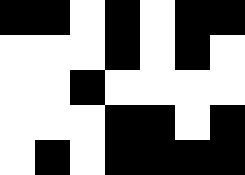[["black", "black", "white", "black", "white", "black", "black"], ["white", "white", "white", "black", "white", "black", "white"], ["white", "white", "black", "white", "white", "white", "white"], ["white", "white", "white", "black", "black", "white", "black"], ["white", "black", "white", "black", "black", "black", "black"]]